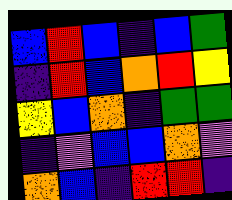[["blue", "red", "blue", "indigo", "blue", "green"], ["indigo", "red", "blue", "orange", "red", "yellow"], ["yellow", "blue", "orange", "indigo", "green", "green"], ["indigo", "violet", "blue", "blue", "orange", "violet"], ["orange", "blue", "indigo", "red", "red", "indigo"]]